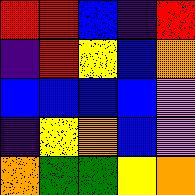[["red", "red", "blue", "indigo", "red"], ["indigo", "red", "yellow", "blue", "orange"], ["blue", "blue", "blue", "blue", "violet"], ["indigo", "yellow", "orange", "blue", "violet"], ["orange", "green", "green", "yellow", "orange"]]